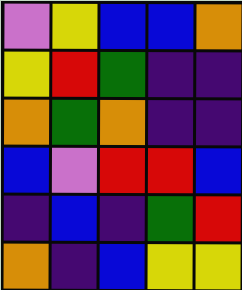[["violet", "yellow", "blue", "blue", "orange"], ["yellow", "red", "green", "indigo", "indigo"], ["orange", "green", "orange", "indigo", "indigo"], ["blue", "violet", "red", "red", "blue"], ["indigo", "blue", "indigo", "green", "red"], ["orange", "indigo", "blue", "yellow", "yellow"]]